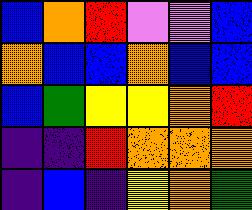[["blue", "orange", "red", "violet", "violet", "blue"], ["orange", "blue", "blue", "orange", "blue", "blue"], ["blue", "green", "yellow", "yellow", "orange", "red"], ["indigo", "indigo", "red", "orange", "orange", "orange"], ["indigo", "blue", "indigo", "yellow", "orange", "green"]]